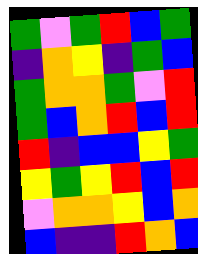[["green", "violet", "green", "red", "blue", "green"], ["indigo", "orange", "yellow", "indigo", "green", "blue"], ["green", "orange", "orange", "green", "violet", "red"], ["green", "blue", "orange", "red", "blue", "red"], ["red", "indigo", "blue", "blue", "yellow", "green"], ["yellow", "green", "yellow", "red", "blue", "red"], ["violet", "orange", "orange", "yellow", "blue", "orange"], ["blue", "indigo", "indigo", "red", "orange", "blue"]]